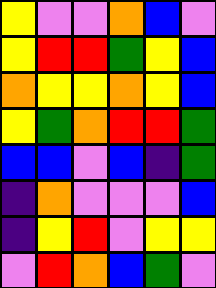[["yellow", "violet", "violet", "orange", "blue", "violet"], ["yellow", "red", "red", "green", "yellow", "blue"], ["orange", "yellow", "yellow", "orange", "yellow", "blue"], ["yellow", "green", "orange", "red", "red", "green"], ["blue", "blue", "violet", "blue", "indigo", "green"], ["indigo", "orange", "violet", "violet", "violet", "blue"], ["indigo", "yellow", "red", "violet", "yellow", "yellow"], ["violet", "red", "orange", "blue", "green", "violet"]]